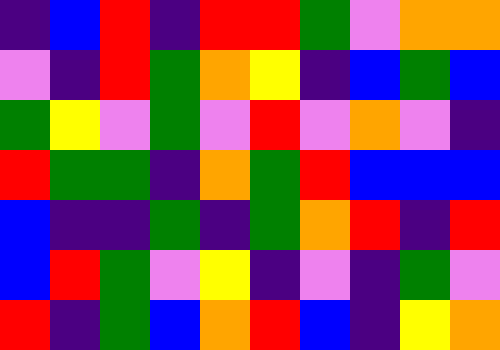[["indigo", "blue", "red", "indigo", "red", "red", "green", "violet", "orange", "orange"], ["violet", "indigo", "red", "green", "orange", "yellow", "indigo", "blue", "green", "blue"], ["green", "yellow", "violet", "green", "violet", "red", "violet", "orange", "violet", "indigo"], ["red", "green", "green", "indigo", "orange", "green", "red", "blue", "blue", "blue"], ["blue", "indigo", "indigo", "green", "indigo", "green", "orange", "red", "indigo", "red"], ["blue", "red", "green", "violet", "yellow", "indigo", "violet", "indigo", "green", "violet"], ["red", "indigo", "green", "blue", "orange", "red", "blue", "indigo", "yellow", "orange"]]